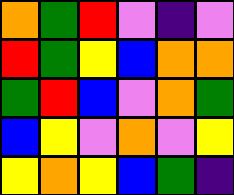[["orange", "green", "red", "violet", "indigo", "violet"], ["red", "green", "yellow", "blue", "orange", "orange"], ["green", "red", "blue", "violet", "orange", "green"], ["blue", "yellow", "violet", "orange", "violet", "yellow"], ["yellow", "orange", "yellow", "blue", "green", "indigo"]]